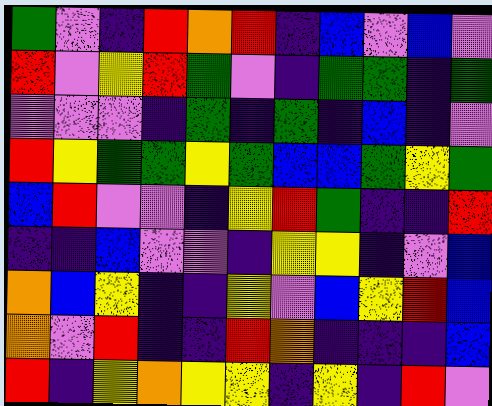[["green", "violet", "indigo", "red", "orange", "red", "indigo", "blue", "violet", "blue", "violet"], ["red", "violet", "yellow", "red", "green", "violet", "indigo", "green", "green", "indigo", "green"], ["violet", "violet", "violet", "indigo", "green", "indigo", "green", "indigo", "blue", "indigo", "violet"], ["red", "yellow", "green", "green", "yellow", "green", "blue", "blue", "green", "yellow", "green"], ["blue", "red", "violet", "violet", "indigo", "yellow", "red", "green", "indigo", "indigo", "red"], ["indigo", "indigo", "blue", "violet", "violet", "indigo", "yellow", "yellow", "indigo", "violet", "blue"], ["orange", "blue", "yellow", "indigo", "indigo", "yellow", "violet", "blue", "yellow", "red", "blue"], ["orange", "violet", "red", "indigo", "indigo", "red", "orange", "indigo", "indigo", "indigo", "blue"], ["red", "indigo", "yellow", "orange", "yellow", "yellow", "indigo", "yellow", "indigo", "red", "violet"]]